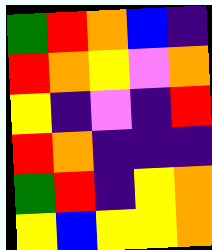[["green", "red", "orange", "blue", "indigo"], ["red", "orange", "yellow", "violet", "orange"], ["yellow", "indigo", "violet", "indigo", "red"], ["red", "orange", "indigo", "indigo", "indigo"], ["green", "red", "indigo", "yellow", "orange"], ["yellow", "blue", "yellow", "yellow", "orange"]]